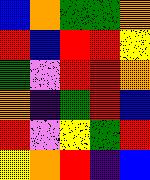[["blue", "orange", "green", "green", "orange"], ["red", "blue", "red", "red", "yellow"], ["green", "violet", "red", "red", "orange"], ["orange", "indigo", "green", "red", "blue"], ["red", "violet", "yellow", "green", "red"], ["yellow", "orange", "red", "indigo", "blue"]]